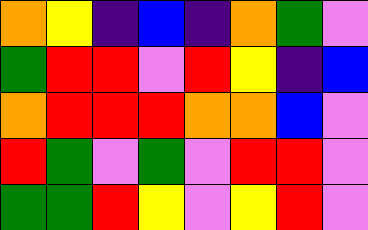[["orange", "yellow", "indigo", "blue", "indigo", "orange", "green", "violet"], ["green", "red", "red", "violet", "red", "yellow", "indigo", "blue"], ["orange", "red", "red", "red", "orange", "orange", "blue", "violet"], ["red", "green", "violet", "green", "violet", "red", "red", "violet"], ["green", "green", "red", "yellow", "violet", "yellow", "red", "violet"]]